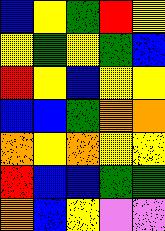[["blue", "yellow", "green", "red", "yellow"], ["yellow", "green", "yellow", "green", "blue"], ["red", "yellow", "blue", "yellow", "yellow"], ["blue", "blue", "green", "orange", "orange"], ["orange", "yellow", "orange", "yellow", "yellow"], ["red", "blue", "blue", "green", "green"], ["orange", "blue", "yellow", "violet", "violet"]]